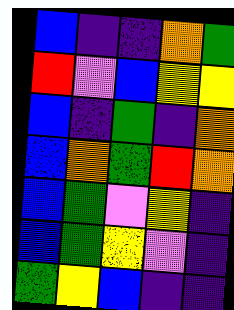[["blue", "indigo", "indigo", "orange", "green"], ["red", "violet", "blue", "yellow", "yellow"], ["blue", "indigo", "green", "indigo", "orange"], ["blue", "orange", "green", "red", "orange"], ["blue", "green", "violet", "yellow", "indigo"], ["blue", "green", "yellow", "violet", "indigo"], ["green", "yellow", "blue", "indigo", "indigo"]]